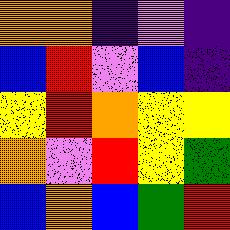[["orange", "orange", "indigo", "violet", "indigo"], ["blue", "red", "violet", "blue", "indigo"], ["yellow", "red", "orange", "yellow", "yellow"], ["orange", "violet", "red", "yellow", "green"], ["blue", "orange", "blue", "green", "red"]]